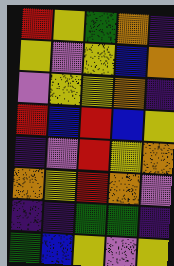[["red", "yellow", "green", "orange", "indigo"], ["yellow", "violet", "yellow", "blue", "orange"], ["violet", "yellow", "yellow", "orange", "indigo"], ["red", "blue", "red", "blue", "yellow"], ["indigo", "violet", "red", "yellow", "orange"], ["orange", "yellow", "red", "orange", "violet"], ["indigo", "indigo", "green", "green", "indigo"], ["green", "blue", "yellow", "violet", "yellow"]]